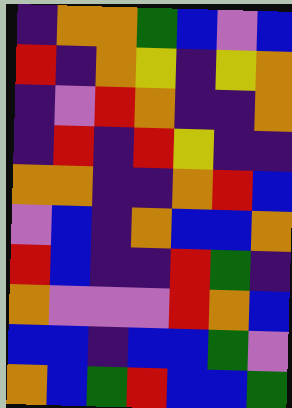[["indigo", "orange", "orange", "green", "blue", "violet", "blue"], ["red", "indigo", "orange", "yellow", "indigo", "yellow", "orange"], ["indigo", "violet", "red", "orange", "indigo", "indigo", "orange"], ["indigo", "red", "indigo", "red", "yellow", "indigo", "indigo"], ["orange", "orange", "indigo", "indigo", "orange", "red", "blue"], ["violet", "blue", "indigo", "orange", "blue", "blue", "orange"], ["red", "blue", "indigo", "indigo", "red", "green", "indigo"], ["orange", "violet", "violet", "violet", "red", "orange", "blue"], ["blue", "blue", "indigo", "blue", "blue", "green", "violet"], ["orange", "blue", "green", "red", "blue", "blue", "green"]]